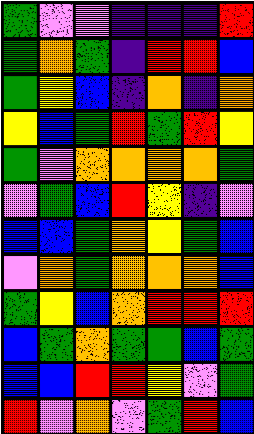[["green", "violet", "violet", "indigo", "indigo", "indigo", "red"], ["green", "orange", "green", "indigo", "red", "red", "blue"], ["green", "yellow", "blue", "indigo", "orange", "indigo", "orange"], ["yellow", "blue", "green", "red", "green", "red", "yellow"], ["green", "violet", "orange", "orange", "orange", "orange", "green"], ["violet", "green", "blue", "red", "yellow", "indigo", "violet"], ["blue", "blue", "green", "orange", "yellow", "green", "blue"], ["violet", "orange", "green", "orange", "orange", "orange", "blue"], ["green", "yellow", "blue", "orange", "red", "red", "red"], ["blue", "green", "orange", "green", "green", "blue", "green"], ["blue", "blue", "red", "red", "yellow", "violet", "green"], ["red", "violet", "orange", "violet", "green", "red", "blue"]]